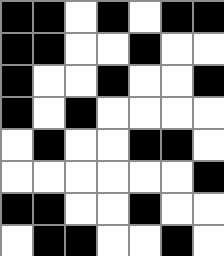[["black", "black", "white", "black", "white", "black", "black"], ["black", "black", "white", "white", "black", "white", "white"], ["black", "white", "white", "black", "white", "white", "black"], ["black", "white", "black", "white", "white", "white", "white"], ["white", "black", "white", "white", "black", "black", "white"], ["white", "white", "white", "white", "white", "white", "black"], ["black", "black", "white", "white", "black", "white", "white"], ["white", "black", "black", "white", "white", "black", "white"]]